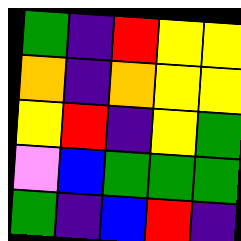[["green", "indigo", "red", "yellow", "yellow"], ["orange", "indigo", "orange", "yellow", "yellow"], ["yellow", "red", "indigo", "yellow", "green"], ["violet", "blue", "green", "green", "green"], ["green", "indigo", "blue", "red", "indigo"]]